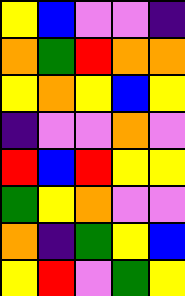[["yellow", "blue", "violet", "violet", "indigo"], ["orange", "green", "red", "orange", "orange"], ["yellow", "orange", "yellow", "blue", "yellow"], ["indigo", "violet", "violet", "orange", "violet"], ["red", "blue", "red", "yellow", "yellow"], ["green", "yellow", "orange", "violet", "violet"], ["orange", "indigo", "green", "yellow", "blue"], ["yellow", "red", "violet", "green", "yellow"]]